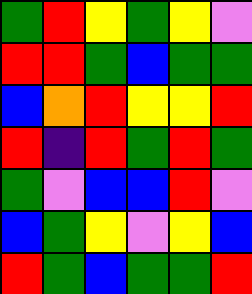[["green", "red", "yellow", "green", "yellow", "violet"], ["red", "red", "green", "blue", "green", "green"], ["blue", "orange", "red", "yellow", "yellow", "red"], ["red", "indigo", "red", "green", "red", "green"], ["green", "violet", "blue", "blue", "red", "violet"], ["blue", "green", "yellow", "violet", "yellow", "blue"], ["red", "green", "blue", "green", "green", "red"]]